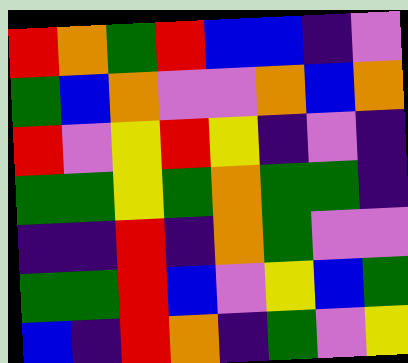[["red", "orange", "green", "red", "blue", "blue", "indigo", "violet"], ["green", "blue", "orange", "violet", "violet", "orange", "blue", "orange"], ["red", "violet", "yellow", "red", "yellow", "indigo", "violet", "indigo"], ["green", "green", "yellow", "green", "orange", "green", "green", "indigo"], ["indigo", "indigo", "red", "indigo", "orange", "green", "violet", "violet"], ["green", "green", "red", "blue", "violet", "yellow", "blue", "green"], ["blue", "indigo", "red", "orange", "indigo", "green", "violet", "yellow"]]